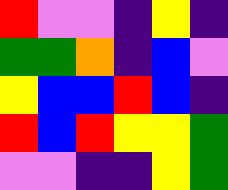[["red", "violet", "violet", "indigo", "yellow", "indigo"], ["green", "green", "orange", "indigo", "blue", "violet"], ["yellow", "blue", "blue", "red", "blue", "indigo"], ["red", "blue", "red", "yellow", "yellow", "green"], ["violet", "violet", "indigo", "indigo", "yellow", "green"]]